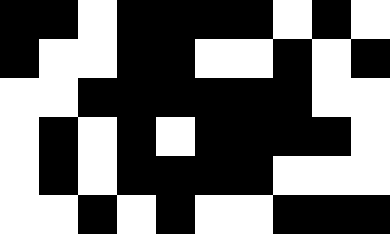[["black", "black", "white", "black", "black", "black", "black", "white", "black", "white"], ["black", "white", "white", "black", "black", "white", "white", "black", "white", "black"], ["white", "white", "black", "black", "black", "black", "black", "black", "white", "white"], ["white", "black", "white", "black", "white", "black", "black", "black", "black", "white"], ["white", "black", "white", "black", "black", "black", "black", "white", "white", "white"], ["white", "white", "black", "white", "black", "white", "white", "black", "black", "black"]]